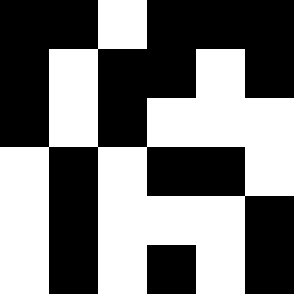[["black", "black", "white", "black", "black", "black"], ["black", "white", "black", "black", "white", "black"], ["black", "white", "black", "white", "white", "white"], ["white", "black", "white", "black", "black", "white"], ["white", "black", "white", "white", "white", "black"], ["white", "black", "white", "black", "white", "black"]]